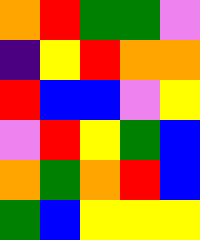[["orange", "red", "green", "green", "violet"], ["indigo", "yellow", "red", "orange", "orange"], ["red", "blue", "blue", "violet", "yellow"], ["violet", "red", "yellow", "green", "blue"], ["orange", "green", "orange", "red", "blue"], ["green", "blue", "yellow", "yellow", "yellow"]]